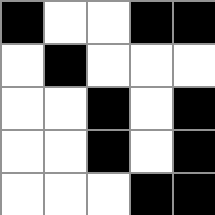[["black", "white", "white", "black", "black"], ["white", "black", "white", "white", "white"], ["white", "white", "black", "white", "black"], ["white", "white", "black", "white", "black"], ["white", "white", "white", "black", "black"]]